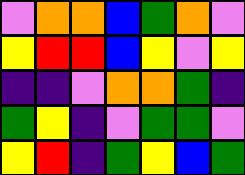[["violet", "orange", "orange", "blue", "green", "orange", "violet"], ["yellow", "red", "red", "blue", "yellow", "violet", "yellow"], ["indigo", "indigo", "violet", "orange", "orange", "green", "indigo"], ["green", "yellow", "indigo", "violet", "green", "green", "violet"], ["yellow", "red", "indigo", "green", "yellow", "blue", "green"]]